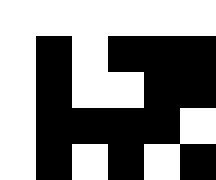[["white", "white", "white", "white", "white", "white"], ["white", "black", "white", "black", "black", "black"], ["white", "black", "white", "white", "black", "black"], ["white", "black", "black", "black", "black", "white"], ["white", "black", "white", "black", "white", "black"]]